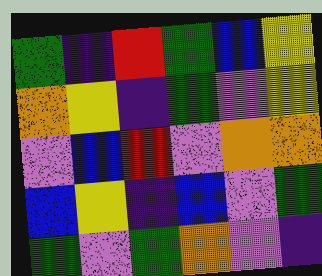[["green", "indigo", "red", "green", "blue", "yellow"], ["orange", "yellow", "indigo", "green", "violet", "yellow"], ["violet", "blue", "red", "violet", "orange", "orange"], ["blue", "yellow", "indigo", "blue", "violet", "green"], ["green", "violet", "green", "orange", "violet", "indigo"]]